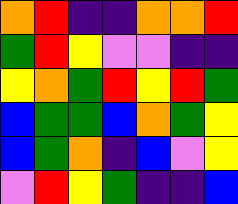[["orange", "red", "indigo", "indigo", "orange", "orange", "red"], ["green", "red", "yellow", "violet", "violet", "indigo", "indigo"], ["yellow", "orange", "green", "red", "yellow", "red", "green"], ["blue", "green", "green", "blue", "orange", "green", "yellow"], ["blue", "green", "orange", "indigo", "blue", "violet", "yellow"], ["violet", "red", "yellow", "green", "indigo", "indigo", "blue"]]